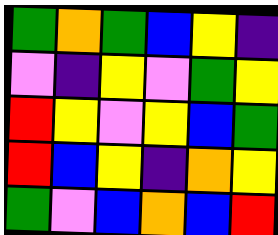[["green", "orange", "green", "blue", "yellow", "indigo"], ["violet", "indigo", "yellow", "violet", "green", "yellow"], ["red", "yellow", "violet", "yellow", "blue", "green"], ["red", "blue", "yellow", "indigo", "orange", "yellow"], ["green", "violet", "blue", "orange", "blue", "red"]]